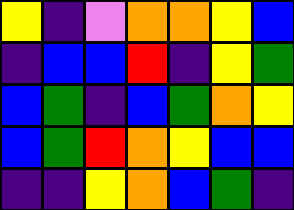[["yellow", "indigo", "violet", "orange", "orange", "yellow", "blue"], ["indigo", "blue", "blue", "red", "indigo", "yellow", "green"], ["blue", "green", "indigo", "blue", "green", "orange", "yellow"], ["blue", "green", "red", "orange", "yellow", "blue", "blue"], ["indigo", "indigo", "yellow", "orange", "blue", "green", "indigo"]]